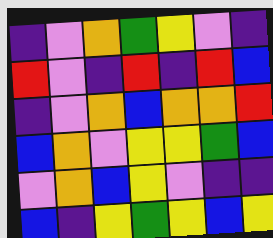[["indigo", "violet", "orange", "green", "yellow", "violet", "indigo"], ["red", "violet", "indigo", "red", "indigo", "red", "blue"], ["indigo", "violet", "orange", "blue", "orange", "orange", "red"], ["blue", "orange", "violet", "yellow", "yellow", "green", "blue"], ["violet", "orange", "blue", "yellow", "violet", "indigo", "indigo"], ["blue", "indigo", "yellow", "green", "yellow", "blue", "yellow"]]